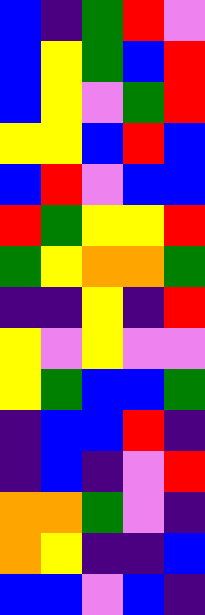[["blue", "indigo", "green", "red", "violet"], ["blue", "yellow", "green", "blue", "red"], ["blue", "yellow", "violet", "green", "red"], ["yellow", "yellow", "blue", "red", "blue"], ["blue", "red", "violet", "blue", "blue"], ["red", "green", "yellow", "yellow", "red"], ["green", "yellow", "orange", "orange", "green"], ["indigo", "indigo", "yellow", "indigo", "red"], ["yellow", "violet", "yellow", "violet", "violet"], ["yellow", "green", "blue", "blue", "green"], ["indigo", "blue", "blue", "red", "indigo"], ["indigo", "blue", "indigo", "violet", "red"], ["orange", "orange", "green", "violet", "indigo"], ["orange", "yellow", "indigo", "indigo", "blue"], ["blue", "blue", "violet", "blue", "indigo"]]